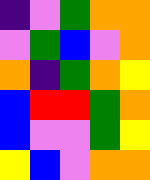[["indigo", "violet", "green", "orange", "orange"], ["violet", "green", "blue", "violet", "orange"], ["orange", "indigo", "green", "orange", "yellow"], ["blue", "red", "red", "green", "orange"], ["blue", "violet", "violet", "green", "yellow"], ["yellow", "blue", "violet", "orange", "orange"]]